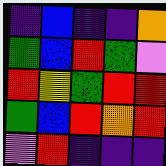[["indigo", "blue", "indigo", "indigo", "orange"], ["green", "blue", "red", "green", "violet"], ["red", "yellow", "green", "red", "red"], ["green", "blue", "red", "orange", "red"], ["violet", "red", "indigo", "indigo", "indigo"]]